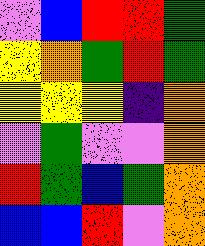[["violet", "blue", "red", "red", "green"], ["yellow", "orange", "green", "red", "green"], ["yellow", "yellow", "yellow", "indigo", "orange"], ["violet", "green", "violet", "violet", "orange"], ["red", "green", "blue", "green", "orange"], ["blue", "blue", "red", "violet", "orange"]]